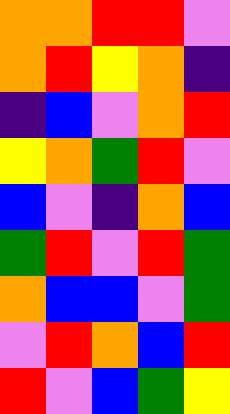[["orange", "orange", "red", "red", "violet"], ["orange", "red", "yellow", "orange", "indigo"], ["indigo", "blue", "violet", "orange", "red"], ["yellow", "orange", "green", "red", "violet"], ["blue", "violet", "indigo", "orange", "blue"], ["green", "red", "violet", "red", "green"], ["orange", "blue", "blue", "violet", "green"], ["violet", "red", "orange", "blue", "red"], ["red", "violet", "blue", "green", "yellow"]]